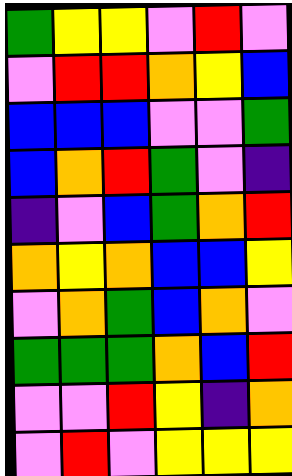[["green", "yellow", "yellow", "violet", "red", "violet"], ["violet", "red", "red", "orange", "yellow", "blue"], ["blue", "blue", "blue", "violet", "violet", "green"], ["blue", "orange", "red", "green", "violet", "indigo"], ["indigo", "violet", "blue", "green", "orange", "red"], ["orange", "yellow", "orange", "blue", "blue", "yellow"], ["violet", "orange", "green", "blue", "orange", "violet"], ["green", "green", "green", "orange", "blue", "red"], ["violet", "violet", "red", "yellow", "indigo", "orange"], ["violet", "red", "violet", "yellow", "yellow", "yellow"]]